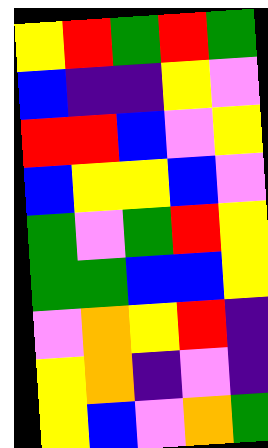[["yellow", "red", "green", "red", "green"], ["blue", "indigo", "indigo", "yellow", "violet"], ["red", "red", "blue", "violet", "yellow"], ["blue", "yellow", "yellow", "blue", "violet"], ["green", "violet", "green", "red", "yellow"], ["green", "green", "blue", "blue", "yellow"], ["violet", "orange", "yellow", "red", "indigo"], ["yellow", "orange", "indigo", "violet", "indigo"], ["yellow", "blue", "violet", "orange", "green"]]